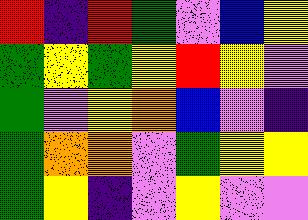[["red", "indigo", "red", "green", "violet", "blue", "yellow"], ["green", "yellow", "green", "yellow", "red", "yellow", "violet"], ["green", "violet", "yellow", "orange", "blue", "violet", "indigo"], ["green", "orange", "orange", "violet", "green", "yellow", "yellow"], ["green", "yellow", "indigo", "violet", "yellow", "violet", "violet"]]